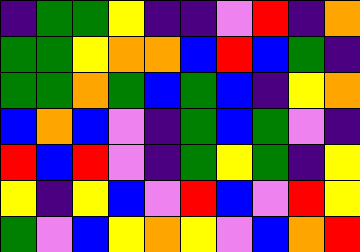[["indigo", "green", "green", "yellow", "indigo", "indigo", "violet", "red", "indigo", "orange"], ["green", "green", "yellow", "orange", "orange", "blue", "red", "blue", "green", "indigo"], ["green", "green", "orange", "green", "blue", "green", "blue", "indigo", "yellow", "orange"], ["blue", "orange", "blue", "violet", "indigo", "green", "blue", "green", "violet", "indigo"], ["red", "blue", "red", "violet", "indigo", "green", "yellow", "green", "indigo", "yellow"], ["yellow", "indigo", "yellow", "blue", "violet", "red", "blue", "violet", "red", "yellow"], ["green", "violet", "blue", "yellow", "orange", "yellow", "violet", "blue", "orange", "red"]]